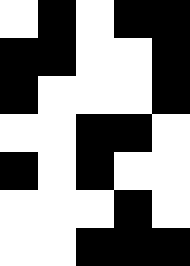[["white", "black", "white", "black", "black"], ["black", "black", "white", "white", "black"], ["black", "white", "white", "white", "black"], ["white", "white", "black", "black", "white"], ["black", "white", "black", "white", "white"], ["white", "white", "white", "black", "white"], ["white", "white", "black", "black", "black"]]